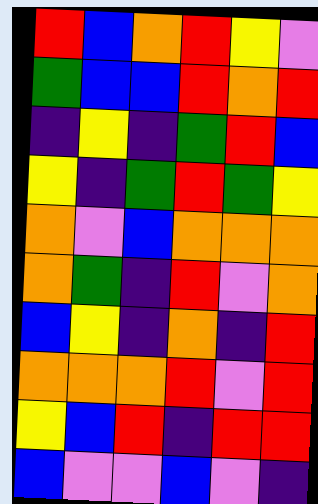[["red", "blue", "orange", "red", "yellow", "violet"], ["green", "blue", "blue", "red", "orange", "red"], ["indigo", "yellow", "indigo", "green", "red", "blue"], ["yellow", "indigo", "green", "red", "green", "yellow"], ["orange", "violet", "blue", "orange", "orange", "orange"], ["orange", "green", "indigo", "red", "violet", "orange"], ["blue", "yellow", "indigo", "orange", "indigo", "red"], ["orange", "orange", "orange", "red", "violet", "red"], ["yellow", "blue", "red", "indigo", "red", "red"], ["blue", "violet", "violet", "blue", "violet", "indigo"]]